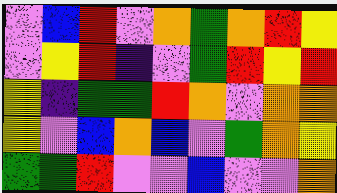[["violet", "blue", "red", "violet", "orange", "green", "orange", "red", "yellow"], ["violet", "yellow", "red", "indigo", "violet", "green", "red", "yellow", "red"], ["yellow", "indigo", "green", "green", "red", "orange", "violet", "orange", "orange"], ["yellow", "violet", "blue", "orange", "blue", "violet", "green", "orange", "yellow"], ["green", "green", "red", "violet", "violet", "blue", "violet", "violet", "orange"]]